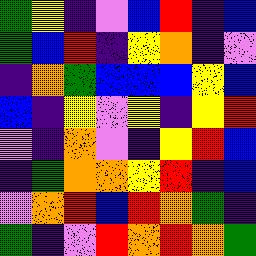[["green", "yellow", "indigo", "violet", "blue", "red", "indigo", "blue"], ["green", "blue", "red", "indigo", "yellow", "orange", "indigo", "violet"], ["indigo", "orange", "green", "blue", "blue", "blue", "yellow", "blue"], ["blue", "indigo", "yellow", "violet", "yellow", "indigo", "yellow", "red"], ["violet", "indigo", "orange", "violet", "indigo", "yellow", "red", "blue"], ["indigo", "green", "orange", "orange", "yellow", "red", "indigo", "blue"], ["violet", "orange", "red", "blue", "red", "orange", "green", "indigo"], ["green", "indigo", "violet", "red", "orange", "red", "orange", "green"]]